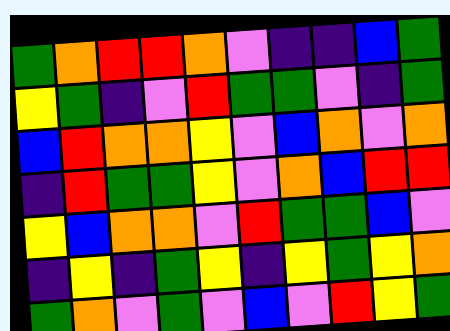[["green", "orange", "red", "red", "orange", "violet", "indigo", "indigo", "blue", "green"], ["yellow", "green", "indigo", "violet", "red", "green", "green", "violet", "indigo", "green"], ["blue", "red", "orange", "orange", "yellow", "violet", "blue", "orange", "violet", "orange"], ["indigo", "red", "green", "green", "yellow", "violet", "orange", "blue", "red", "red"], ["yellow", "blue", "orange", "orange", "violet", "red", "green", "green", "blue", "violet"], ["indigo", "yellow", "indigo", "green", "yellow", "indigo", "yellow", "green", "yellow", "orange"], ["green", "orange", "violet", "green", "violet", "blue", "violet", "red", "yellow", "green"]]